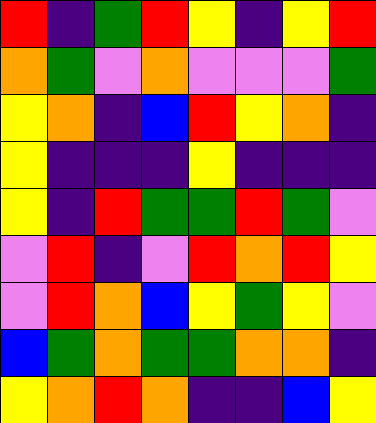[["red", "indigo", "green", "red", "yellow", "indigo", "yellow", "red"], ["orange", "green", "violet", "orange", "violet", "violet", "violet", "green"], ["yellow", "orange", "indigo", "blue", "red", "yellow", "orange", "indigo"], ["yellow", "indigo", "indigo", "indigo", "yellow", "indigo", "indigo", "indigo"], ["yellow", "indigo", "red", "green", "green", "red", "green", "violet"], ["violet", "red", "indigo", "violet", "red", "orange", "red", "yellow"], ["violet", "red", "orange", "blue", "yellow", "green", "yellow", "violet"], ["blue", "green", "orange", "green", "green", "orange", "orange", "indigo"], ["yellow", "orange", "red", "orange", "indigo", "indigo", "blue", "yellow"]]